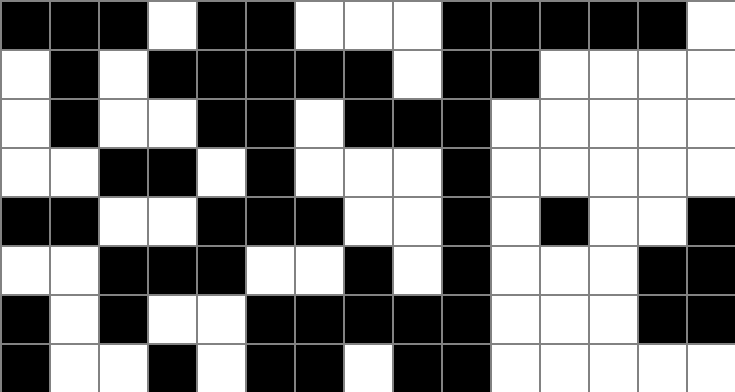[["black", "black", "black", "white", "black", "black", "white", "white", "white", "black", "black", "black", "black", "black", "white"], ["white", "black", "white", "black", "black", "black", "black", "black", "white", "black", "black", "white", "white", "white", "white"], ["white", "black", "white", "white", "black", "black", "white", "black", "black", "black", "white", "white", "white", "white", "white"], ["white", "white", "black", "black", "white", "black", "white", "white", "white", "black", "white", "white", "white", "white", "white"], ["black", "black", "white", "white", "black", "black", "black", "white", "white", "black", "white", "black", "white", "white", "black"], ["white", "white", "black", "black", "black", "white", "white", "black", "white", "black", "white", "white", "white", "black", "black"], ["black", "white", "black", "white", "white", "black", "black", "black", "black", "black", "white", "white", "white", "black", "black"], ["black", "white", "white", "black", "white", "black", "black", "white", "black", "black", "white", "white", "white", "white", "white"]]